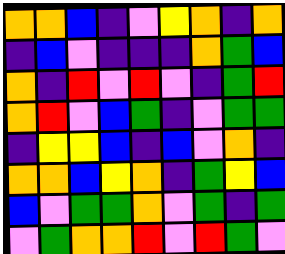[["orange", "orange", "blue", "indigo", "violet", "yellow", "orange", "indigo", "orange"], ["indigo", "blue", "violet", "indigo", "indigo", "indigo", "orange", "green", "blue"], ["orange", "indigo", "red", "violet", "red", "violet", "indigo", "green", "red"], ["orange", "red", "violet", "blue", "green", "indigo", "violet", "green", "green"], ["indigo", "yellow", "yellow", "blue", "indigo", "blue", "violet", "orange", "indigo"], ["orange", "orange", "blue", "yellow", "orange", "indigo", "green", "yellow", "blue"], ["blue", "violet", "green", "green", "orange", "violet", "green", "indigo", "green"], ["violet", "green", "orange", "orange", "red", "violet", "red", "green", "violet"]]